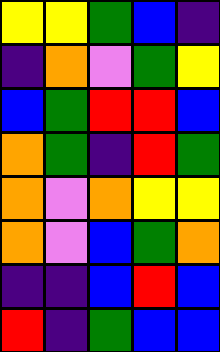[["yellow", "yellow", "green", "blue", "indigo"], ["indigo", "orange", "violet", "green", "yellow"], ["blue", "green", "red", "red", "blue"], ["orange", "green", "indigo", "red", "green"], ["orange", "violet", "orange", "yellow", "yellow"], ["orange", "violet", "blue", "green", "orange"], ["indigo", "indigo", "blue", "red", "blue"], ["red", "indigo", "green", "blue", "blue"]]